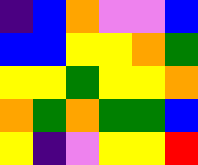[["indigo", "blue", "orange", "violet", "violet", "blue"], ["blue", "blue", "yellow", "yellow", "orange", "green"], ["yellow", "yellow", "green", "yellow", "yellow", "orange"], ["orange", "green", "orange", "green", "green", "blue"], ["yellow", "indigo", "violet", "yellow", "yellow", "red"]]